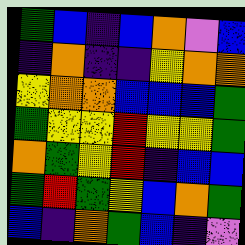[["green", "blue", "indigo", "blue", "orange", "violet", "blue"], ["indigo", "orange", "indigo", "indigo", "yellow", "orange", "orange"], ["yellow", "orange", "orange", "blue", "blue", "blue", "green"], ["green", "yellow", "yellow", "red", "yellow", "yellow", "green"], ["orange", "green", "yellow", "red", "indigo", "blue", "blue"], ["green", "red", "green", "yellow", "blue", "orange", "green"], ["blue", "indigo", "orange", "green", "blue", "indigo", "violet"]]